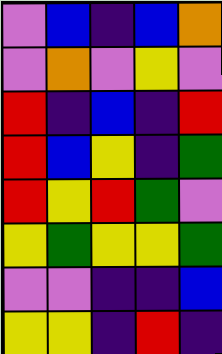[["violet", "blue", "indigo", "blue", "orange"], ["violet", "orange", "violet", "yellow", "violet"], ["red", "indigo", "blue", "indigo", "red"], ["red", "blue", "yellow", "indigo", "green"], ["red", "yellow", "red", "green", "violet"], ["yellow", "green", "yellow", "yellow", "green"], ["violet", "violet", "indigo", "indigo", "blue"], ["yellow", "yellow", "indigo", "red", "indigo"]]